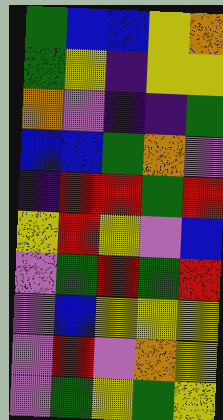[["green", "blue", "blue", "yellow", "orange"], ["green", "yellow", "indigo", "yellow", "yellow"], ["orange", "violet", "indigo", "indigo", "green"], ["blue", "blue", "green", "orange", "violet"], ["indigo", "red", "red", "green", "red"], ["yellow", "red", "yellow", "violet", "blue"], ["violet", "green", "red", "green", "red"], ["violet", "blue", "yellow", "yellow", "yellow"], ["violet", "red", "violet", "orange", "yellow"], ["violet", "green", "yellow", "green", "yellow"]]